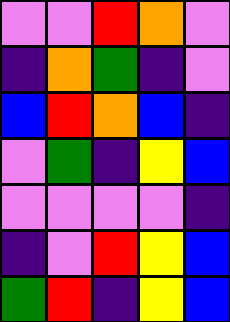[["violet", "violet", "red", "orange", "violet"], ["indigo", "orange", "green", "indigo", "violet"], ["blue", "red", "orange", "blue", "indigo"], ["violet", "green", "indigo", "yellow", "blue"], ["violet", "violet", "violet", "violet", "indigo"], ["indigo", "violet", "red", "yellow", "blue"], ["green", "red", "indigo", "yellow", "blue"]]